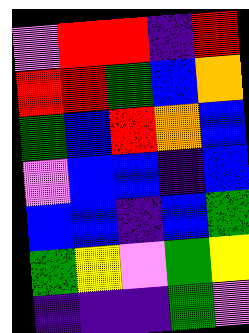[["violet", "red", "red", "indigo", "red"], ["red", "red", "green", "blue", "orange"], ["green", "blue", "red", "orange", "blue"], ["violet", "blue", "blue", "indigo", "blue"], ["blue", "blue", "indigo", "blue", "green"], ["green", "yellow", "violet", "green", "yellow"], ["indigo", "indigo", "indigo", "green", "violet"]]